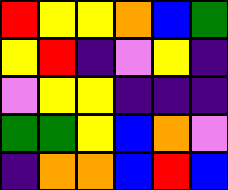[["red", "yellow", "yellow", "orange", "blue", "green"], ["yellow", "red", "indigo", "violet", "yellow", "indigo"], ["violet", "yellow", "yellow", "indigo", "indigo", "indigo"], ["green", "green", "yellow", "blue", "orange", "violet"], ["indigo", "orange", "orange", "blue", "red", "blue"]]